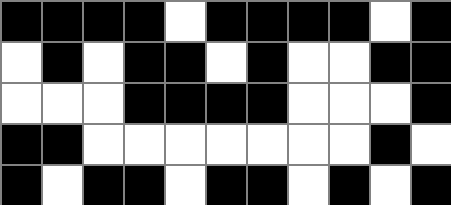[["black", "black", "black", "black", "white", "black", "black", "black", "black", "white", "black"], ["white", "black", "white", "black", "black", "white", "black", "white", "white", "black", "black"], ["white", "white", "white", "black", "black", "black", "black", "white", "white", "white", "black"], ["black", "black", "white", "white", "white", "white", "white", "white", "white", "black", "white"], ["black", "white", "black", "black", "white", "black", "black", "white", "black", "white", "black"]]